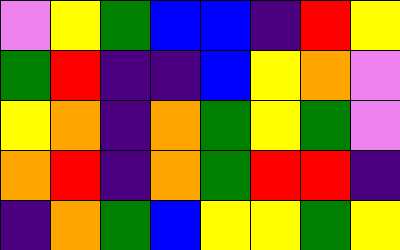[["violet", "yellow", "green", "blue", "blue", "indigo", "red", "yellow"], ["green", "red", "indigo", "indigo", "blue", "yellow", "orange", "violet"], ["yellow", "orange", "indigo", "orange", "green", "yellow", "green", "violet"], ["orange", "red", "indigo", "orange", "green", "red", "red", "indigo"], ["indigo", "orange", "green", "blue", "yellow", "yellow", "green", "yellow"]]